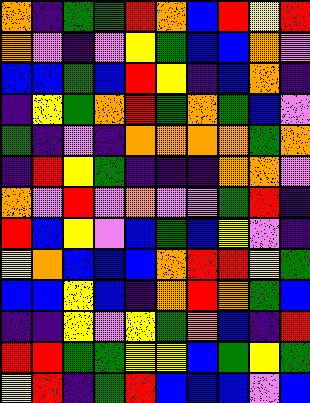[["orange", "indigo", "green", "green", "red", "orange", "blue", "red", "yellow", "red"], ["orange", "violet", "indigo", "violet", "yellow", "green", "blue", "blue", "orange", "violet"], ["blue", "blue", "green", "blue", "red", "yellow", "indigo", "blue", "orange", "indigo"], ["indigo", "yellow", "green", "orange", "red", "green", "orange", "green", "blue", "violet"], ["green", "indigo", "violet", "indigo", "orange", "orange", "orange", "orange", "green", "orange"], ["indigo", "red", "yellow", "green", "indigo", "indigo", "indigo", "orange", "orange", "violet"], ["orange", "violet", "red", "violet", "orange", "violet", "violet", "green", "red", "indigo"], ["red", "blue", "yellow", "violet", "blue", "green", "blue", "yellow", "violet", "indigo"], ["yellow", "orange", "blue", "blue", "blue", "orange", "red", "red", "yellow", "green"], ["blue", "blue", "yellow", "blue", "indigo", "orange", "red", "orange", "green", "blue"], ["indigo", "indigo", "yellow", "violet", "yellow", "green", "orange", "blue", "indigo", "red"], ["red", "red", "green", "green", "yellow", "yellow", "blue", "green", "yellow", "green"], ["yellow", "red", "indigo", "green", "red", "blue", "blue", "blue", "violet", "blue"]]